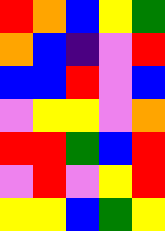[["red", "orange", "blue", "yellow", "green"], ["orange", "blue", "indigo", "violet", "red"], ["blue", "blue", "red", "violet", "blue"], ["violet", "yellow", "yellow", "violet", "orange"], ["red", "red", "green", "blue", "red"], ["violet", "red", "violet", "yellow", "red"], ["yellow", "yellow", "blue", "green", "yellow"]]